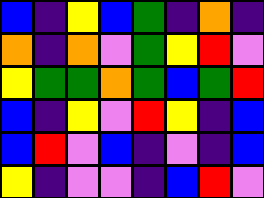[["blue", "indigo", "yellow", "blue", "green", "indigo", "orange", "indigo"], ["orange", "indigo", "orange", "violet", "green", "yellow", "red", "violet"], ["yellow", "green", "green", "orange", "green", "blue", "green", "red"], ["blue", "indigo", "yellow", "violet", "red", "yellow", "indigo", "blue"], ["blue", "red", "violet", "blue", "indigo", "violet", "indigo", "blue"], ["yellow", "indigo", "violet", "violet", "indigo", "blue", "red", "violet"]]